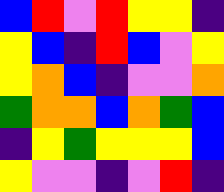[["blue", "red", "violet", "red", "yellow", "yellow", "indigo"], ["yellow", "blue", "indigo", "red", "blue", "violet", "yellow"], ["yellow", "orange", "blue", "indigo", "violet", "violet", "orange"], ["green", "orange", "orange", "blue", "orange", "green", "blue"], ["indigo", "yellow", "green", "yellow", "yellow", "yellow", "blue"], ["yellow", "violet", "violet", "indigo", "violet", "red", "indigo"]]